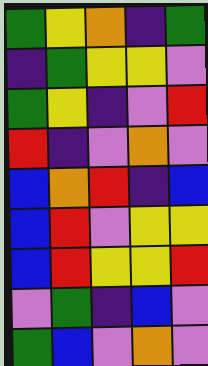[["green", "yellow", "orange", "indigo", "green"], ["indigo", "green", "yellow", "yellow", "violet"], ["green", "yellow", "indigo", "violet", "red"], ["red", "indigo", "violet", "orange", "violet"], ["blue", "orange", "red", "indigo", "blue"], ["blue", "red", "violet", "yellow", "yellow"], ["blue", "red", "yellow", "yellow", "red"], ["violet", "green", "indigo", "blue", "violet"], ["green", "blue", "violet", "orange", "violet"]]